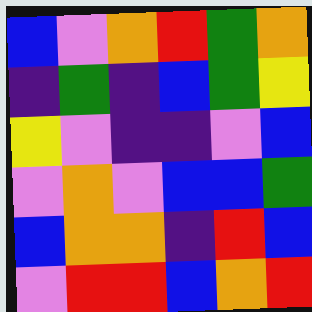[["blue", "violet", "orange", "red", "green", "orange"], ["indigo", "green", "indigo", "blue", "green", "yellow"], ["yellow", "violet", "indigo", "indigo", "violet", "blue"], ["violet", "orange", "violet", "blue", "blue", "green"], ["blue", "orange", "orange", "indigo", "red", "blue"], ["violet", "red", "red", "blue", "orange", "red"]]